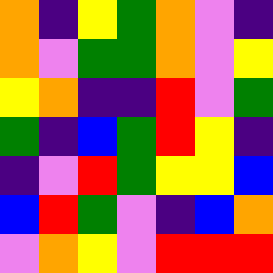[["orange", "indigo", "yellow", "green", "orange", "violet", "indigo"], ["orange", "violet", "green", "green", "orange", "violet", "yellow"], ["yellow", "orange", "indigo", "indigo", "red", "violet", "green"], ["green", "indigo", "blue", "green", "red", "yellow", "indigo"], ["indigo", "violet", "red", "green", "yellow", "yellow", "blue"], ["blue", "red", "green", "violet", "indigo", "blue", "orange"], ["violet", "orange", "yellow", "violet", "red", "red", "red"]]